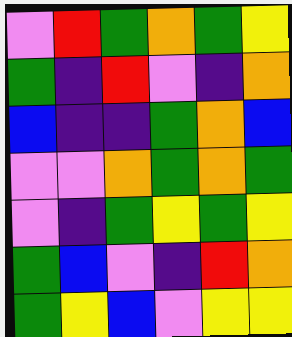[["violet", "red", "green", "orange", "green", "yellow"], ["green", "indigo", "red", "violet", "indigo", "orange"], ["blue", "indigo", "indigo", "green", "orange", "blue"], ["violet", "violet", "orange", "green", "orange", "green"], ["violet", "indigo", "green", "yellow", "green", "yellow"], ["green", "blue", "violet", "indigo", "red", "orange"], ["green", "yellow", "blue", "violet", "yellow", "yellow"]]